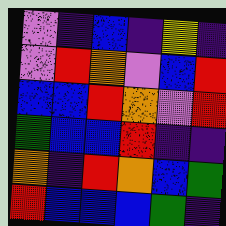[["violet", "indigo", "blue", "indigo", "yellow", "indigo"], ["violet", "red", "orange", "violet", "blue", "red"], ["blue", "blue", "red", "orange", "violet", "red"], ["green", "blue", "blue", "red", "indigo", "indigo"], ["orange", "indigo", "red", "orange", "blue", "green"], ["red", "blue", "blue", "blue", "green", "indigo"]]